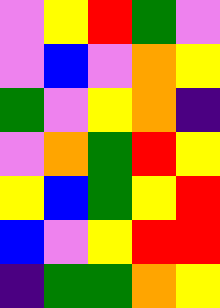[["violet", "yellow", "red", "green", "violet"], ["violet", "blue", "violet", "orange", "yellow"], ["green", "violet", "yellow", "orange", "indigo"], ["violet", "orange", "green", "red", "yellow"], ["yellow", "blue", "green", "yellow", "red"], ["blue", "violet", "yellow", "red", "red"], ["indigo", "green", "green", "orange", "yellow"]]